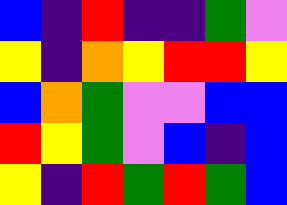[["blue", "indigo", "red", "indigo", "indigo", "green", "violet"], ["yellow", "indigo", "orange", "yellow", "red", "red", "yellow"], ["blue", "orange", "green", "violet", "violet", "blue", "blue"], ["red", "yellow", "green", "violet", "blue", "indigo", "blue"], ["yellow", "indigo", "red", "green", "red", "green", "blue"]]